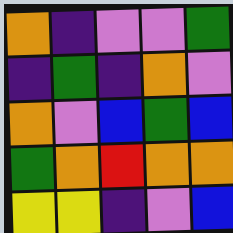[["orange", "indigo", "violet", "violet", "green"], ["indigo", "green", "indigo", "orange", "violet"], ["orange", "violet", "blue", "green", "blue"], ["green", "orange", "red", "orange", "orange"], ["yellow", "yellow", "indigo", "violet", "blue"]]